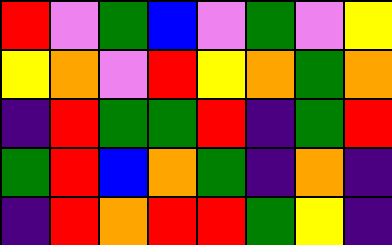[["red", "violet", "green", "blue", "violet", "green", "violet", "yellow"], ["yellow", "orange", "violet", "red", "yellow", "orange", "green", "orange"], ["indigo", "red", "green", "green", "red", "indigo", "green", "red"], ["green", "red", "blue", "orange", "green", "indigo", "orange", "indigo"], ["indigo", "red", "orange", "red", "red", "green", "yellow", "indigo"]]